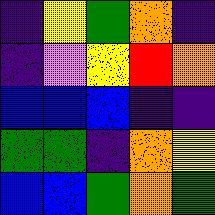[["indigo", "yellow", "green", "orange", "indigo"], ["indigo", "violet", "yellow", "red", "orange"], ["blue", "blue", "blue", "indigo", "indigo"], ["green", "green", "indigo", "orange", "yellow"], ["blue", "blue", "green", "orange", "green"]]